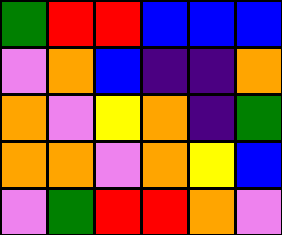[["green", "red", "red", "blue", "blue", "blue"], ["violet", "orange", "blue", "indigo", "indigo", "orange"], ["orange", "violet", "yellow", "orange", "indigo", "green"], ["orange", "orange", "violet", "orange", "yellow", "blue"], ["violet", "green", "red", "red", "orange", "violet"]]